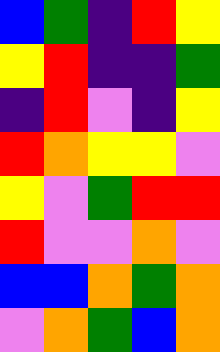[["blue", "green", "indigo", "red", "yellow"], ["yellow", "red", "indigo", "indigo", "green"], ["indigo", "red", "violet", "indigo", "yellow"], ["red", "orange", "yellow", "yellow", "violet"], ["yellow", "violet", "green", "red", "red"], ["red", "violet", "violet", "orange", "violet"], ["blue", "blue", "orange", "green", "orange"], ["violet", "orange", "green", "blue", "orange"]]